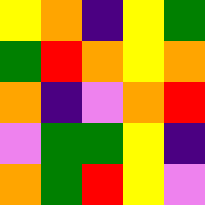[["yellow", "orange", "indigo", "yellow", "green"], ["green", "red", "orange", "yellow", "orange"], ["orange", "indigo", "violet", "orange", "red"], ["violet", "green", "green", "yellow", "indigo"], ["orange", "green", "red", "yellow", "violet"]]